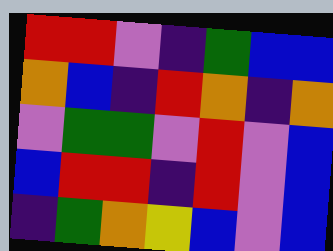[["red", "red", "violet", "indigo", "green", "blue", "blue"], ["orange", "blue", "indigo", "red", "orange", "indigo", "orange"], ["violet", "green", "green", "violet", "red", "violet", "blue"], ["blue", "red", "red", "indigo", "red", "violet", "blue"], ["indigo", "green", "orange", "yellow", "blue", "violet", "blue"]]